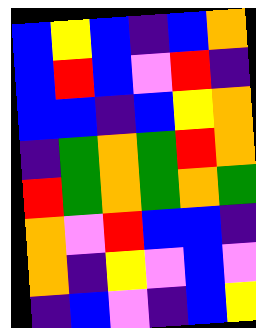[["blue", "yellow", "blue", "indigo", "blue", "orange"], ["blue", "red", "blue", "violet", "red", "indigo"], ["blue", "blue", "indigo", "blue", "yellow", "orange"], ["indigo", "green", "orange", "green", "red", "orange"], ["red", "green", "orange", "green", "orange", "green"], ["orange", "violet", "red", "blue", "blue", "indigo"], ["orange", "indigo", "yellow", "violet", "blue", "violet"], ["indigo", "blue", "violet", "indigo", "blue", "yellow"]]